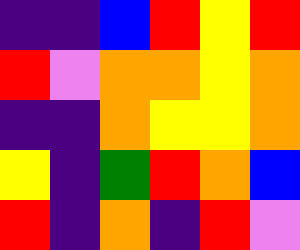[["indigo", "indigo", "blue", "red", "yellow", "red"], ["red", "violet", "orange", "orange", "yellow", "orange"], ["indigo", "indigo", "orange", "yellow", "yellow", "orange"], ["yellow", "indigo", "green", "red", "orange", "blue"], ["red", "indigo", "orange", "indigo", "red", "violet"]]